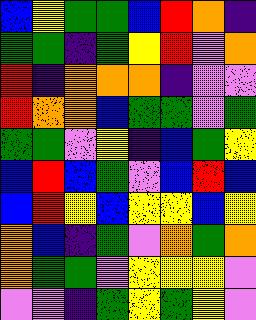[["blue", "yellow", "green", "green", "blue", "red", "orange", "indigo"], ["green", "green", "indigo", "green", "yellow", "red", "violet", "orange"], ["red", "indigo", "orange", "orange", "orange", "indigo", "violet", "violet"], ["red", "orange", "orange", "blue", "green", "green", "violet", "green"], ["green", "green", "violet", "yellow", "indigo", "blue", "green", "yellow"], ["blue", "red", "blue", "green", "violet", "blue", "red", "blue"], ["blue", "red", "yellow", "blue", "yellow", "yellow", "blue", "yellow"], ["orange", "blue", "indigo", "green", "violet", "orange", "green", "orange"], ["orange", "green", "green", "violet", "yellow", "yellow", "yellow", "violet"], ["violet", "violet", "indigo", "green", "yellow", "green", "yellow", "violet"]]